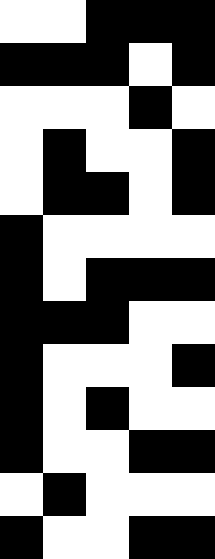[["white", "white", "black", "black", "black"], ["black", "black", "black", "white", "black"], ["white", "white", "white", "black", "white"], ["white", "black", "white", "white", "black"], ["white", "black", "black", "white", "black"], ["black", "white", "white", "white", "white"], ["black", "white", "black", "black", "black"], ["black", "black", "black", "white", "white"], ["black", "white", "white", "white", "black"], ["black", "white", "black", "white", "white"], ["black", "white", "white", "black", "black"], ["white", "black", "white", "white", "white"], ["black", "white", "white", "black", "black"]]